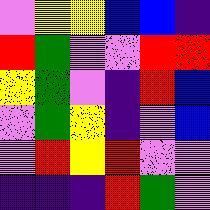[["violet", "yellow", "yellow", "blue", "blue", "indigo"], ["red", "green", "violet", "violet", "red", "red"], ["yellow", "green", "violet", "indigo", "red", "blue"], ["violet", "green", "yellow", "indigo", "violet", "blue"], ["violet", "red", "yellow", "red", "violet", "violet"], ["indigo", "indigo", "indigo", "red", "green", "violet"]]